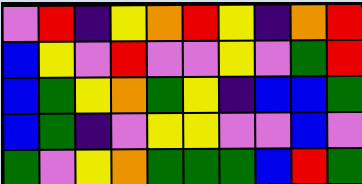[["violet", "red", "indigo", "yellow", "orange", "red", "yellow", "indigo", "orange", "red"], ["blue", "yellow", "violet", "red", "violet", "violet", "yellow", "violet", "green", "red"], ["blue", "green", "yellow", "orange", "green", "yellow", "indigo", "blue", "blue", "green"], ["blue", "green", "indigo", "violet", "yellow", "yellow", "violet", "violet", "blue", "violet"], ["green", "violet", "yellow", "orange", "green", "green", "green", "blue", "red", "green"]]